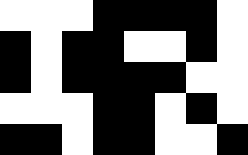[["white", "white", "white", "black", "black", "black", "black", "white"], ["black", "white", "black", "black", "white", "white", "black", "white"], ["black", "white", "black", "black", "black", "black", "white", "white"], ["white", "white", "white", "black", "black", "white", "black", "white"], ["black", "black", "white", "black", "black", "white", "white", "black"]]